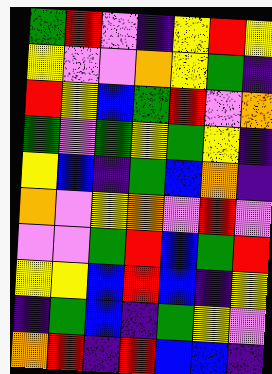[["green", "red", "violet", "indigo", "yellow", "red", "yellow"], ["yellow", "violet", "violet", "orange", "yellow", "green", "indigo"], ["red", "yellow", "blue", "green", "red", "violet", "orange"], ["green", "violet", "green", "yellow", "green", "yellow", "indigo"], ["yellow", "blue", "indigo", "green", "blue", "orange", "indigo"], ["orange", "violet", "yellow", "orange", "violet", "red", "violet"], ["violet", "violet", "green", "red", "blue", "green", "red"], ["yellow", "yellow", "blue", "red", "blue", "indigo", "yellow"], ["indigo", "green", "blue", "indigo", "green", "yellow", "violet"], ["orange", "red", "indigo", "red", "blue", "blue", "indigo"]]